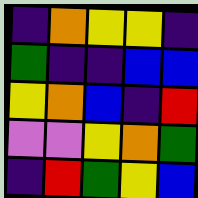[["indigo", "orange", "yellow", "yellow", "indigo"], ["green", "indigo", "indigo", "blue", "blue"], ["yellow", "orange", "blue", "indigo", "red"], ["violet", "violet", "yellow", "orange", "green"], ["indigo", "red", "green", "yellow", "blue"]]